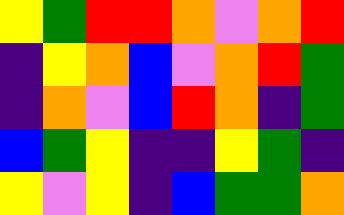[["yellow", "green", "red", "red", "orange", "violet", "orange", "red"], ["indigo", "yellow", "orange", "blue", "violet", "orange", "red", "green"], ["indigo", "orange", "violet", "blue", "red", "orange", "indigo", "green"], ["blue", "green", "yellow", "indigo", "indigo", "yellow", "green", "indigo"], ["yellow", "violet", "yellow", "indigo", "blue", "green", "green", "orange"]]